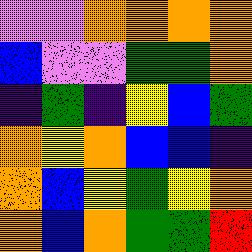[["violet", "violet", "orange", "orange", "orange", "orange"], ["blue", "violet", "violet", "green", "green", "orange"], ["indigo", "green", "indigo", "yellow", "blue", "green"], ["orange", "yellow", "orange", "blue", "blue", "indigo"], ["orange", "blue", "yellow", "green", "yellow", "orange"], ["orange", "blue", "orange", "green", "green", "red"]]